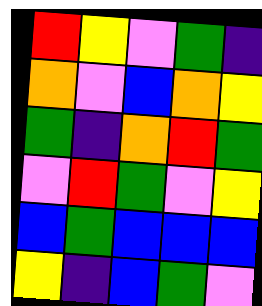[["red", "yellow", "violet", "green", "indigo"], ["orange", "violet", "blue", "orange", "yellow"], ["green", "indigo", "orange", "red", "green"], ["violet", "red", "green", "violet", "yellow"], ["blue", "green", "blue", "blue", "blue"], ["yellow", "indigo", "blue", "green", "violet"]]